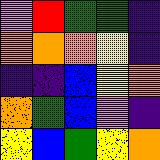[["violet", "red", "green", "green", "indigo"], ["orange", "orange", "orange", "yellow", "indigo"], ["indigo", "indigo", "blue", "yellow", "orange"], ["orange", "green", "blue", "violet", "indigo"], ["yellow", "blue", "green", "yellow", "orange"]]